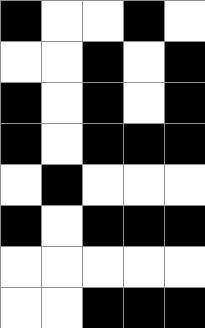[["black", "white", "white", "black", "white"], ["white", "white", "black", "white", "black"], ["black", "white", "black", "white", "black"], ["black", "white", "black", "black", "black"], ["white", "black", "white", "white", "white"], ["black", "white", "black", "black", "black"], ["white", "white", "white", "white", "white"], ["white", "white", "black", "black", "black"]]